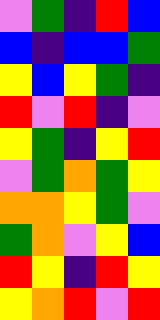[["violet", "green", "indigo", "red", "blue"], ["blue", "indigo", "blue", "blue", "green"], ["yellow", "blue", "yellow", "green", "indigo"], ["red", "violet", "red", "indigo", "violet"], ["yellow", "green", "indigo", "yellow", "red"], ["violet", "green", "orange", "green", "yellow"], ["orange", "orange", "yellow", "green", "violet"], ["green", "orange", "violet", "yellow", "blue"], ["red", "yellow", "indigo", "red", "yellow"], ["yellow", "orange", "red", "violet", "red"]]